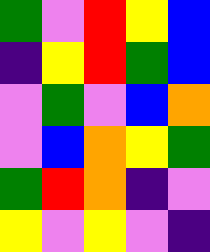[["green", "violet", "red", "yellow", "blue"], ["indigo", "yellow", "red", "green", "blue"], ["violet", "green", "violet", "blue", "orange"], ["violet", "blue", "orange", "yellow", "green"], ["green", "red", "orange", "indigo", "violet"], ["yellow", "violet", "yellow", "violet", "indigo"]]